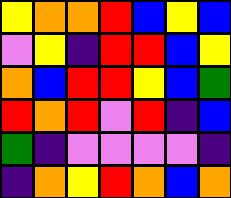[["yellow", "orange", "orange", "red", "blue", "yellow", "blue"], ["violet", "yellow", "indigo", "red", "red", "blue", "yellow"], ["orange", "blue", "red", "red", "yellow", "blue", "green"], ["red", "orange", "red", "violet", "red", "indigo", "blue"], ["green", "indigo", "violet", "violet", "violet", "violet", "indigo"], ["indigo", "orange", "yellow", "red", "orange", "blue", "orange"]]